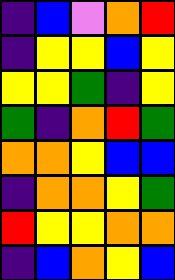[["indigo", "blue", "violet", "orange", "red"], ["indigo", "yellow", "yellow", "blue", "yellow"], ["yellow", "yellow", "green", "indigo", "yellow"], ["green", "indigo", "orange", "red", "green"], ["orange", "orange", "yellow", "blue", "blue"], ["indigo", "orange", "orange", "yellow", "green"], ["red", "yellow", "yellow", "orange", "orange"], ["indigo", "blue", "orange", "yellow", "blue"]]